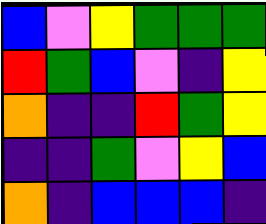[["blue", "violet", "yellow", "green", "green", "green"], ["red", "green", "blue", "violet", "indigo", "yellow"], ["orange", "indigo", "indigo", "red", "green", "yellow"], ["indigo", "indigo", "green", "violet", "yellow", "blue"], ["orange", "indigo", "blue", "blue", "blue", "indigo"]]